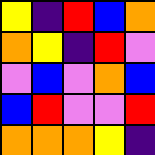[["yellow", "indigo", "red", "blue", "orange"], ["orange", "yellow", "indigo", "red", "violet"], ["violet", "blue", "violet", "orange", "blue"], ["blue", "red", "violet", "violet", "red"], ["orange", "orange", "orange", "yellow", "indigo"]]